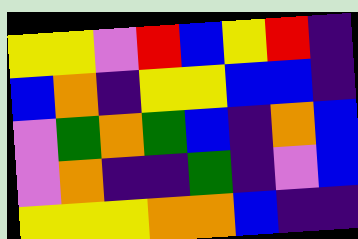[["yellow", "yellow", "violet", "red", "blue", "yellow", "red", "indigo"], ["blue", "orange", "indigo", "yellow", "yellow", "blue", "blue", "indigo"], ["violet", "green", "orange", "green", "blue", "indigo", "orange", "blue"], ["violet", "orange", "indigo", "indigo", "green", "indigo", "violet", "blue"], ["yellow", "yellow", "yellow", "orange", "orange", "blue", "indigo", "indigo"]]